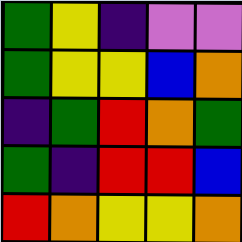[["green", "yellow", "indigo", "violet", "violet"], ["green", "yellow", "yellow", "blue", "orange"], ["indigo", "green", "red", "orange", "green"], ["green", "indigo", "red", "red", "blue"], ["red", "orange", "yellow", "yellow", "orange"]]